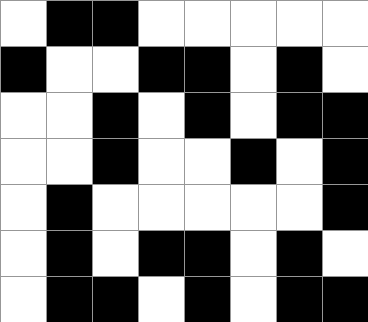[["white", "black", "black", "white", "white", "white", "white", "white"], ["black", "white", "white", "black", "black", "white", "black", "white"], ["white", "white", "black", "white", "black", "white", "black", "black"], ["white", "white", "black", "white", "white", "black", "white", "black"], ["white", "black", "white", "white", "white", "white", "white", "black"], ["white", "black", "white", "black", "black", "white", "black", "white"], ["white", "black", "black", "white", "black", "white", "black", "black"]]